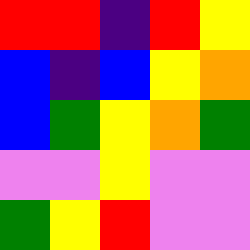[["red", "red", "indigo", "red", "yellow"], ["blue", "indigo", "blue", "yellow", "orange"], ["blue", "green", "yellow", "orange", "green"], ["violet", "violet", "yellow", "violet", "violet"], ["green", "yellow", "red", "violet", "violet"]]